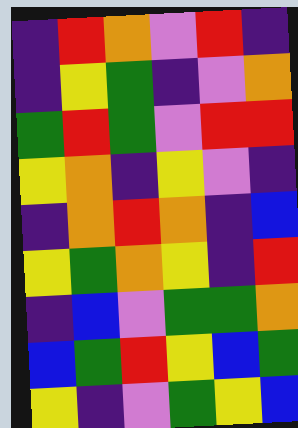[["indigo", "red", "orange", "violet", "red", "indigo"], ["indigo", "yellow", "green", "indigo", "violet", "orange"], ["green", "red", "green", "violet", "red", "red"], ["yellow", "orange", "indigo", "yellow", "violet", "indigo"], ["indigo", "orange", "red", "orange", "indigo", "blue"], ["yellow", "green", "orange", "yellow", "indigo", "red"], ["indigo", "blue", "violet", "green", "green", "orange"], ["blue", "green", "red", "yellow", "blue", "green"], ["yellow", "indigo", "violet", "green", "yellow", "blue"]]